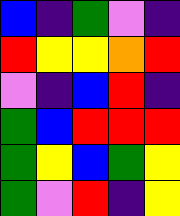[["blue", "indigo", "green", "violet", "indigo"], ["red", "yellow", "yellow", "orange", "red"], ["violet", "indigo", "blue", "red", "indigo"], ["green", "blue", "red", "red", "red"], ["green", "yellow", "blue", "green", "yellow"], ["green", "violet", "red", "indigo", "yellow"]]